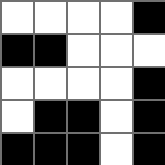[["white", "white", "white", "white", "black"], ["black", "black", "white", "white", "white"], ["white", "white", "white", "white", "black"], ["white", "black", "black", "white", "black"], ["black", "black", "black", "white", "black"]]